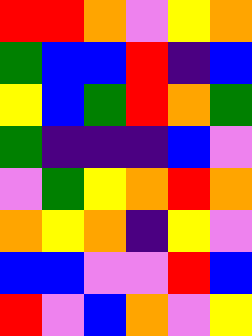[["red", "red", "orange", "violet", "yellow", "orange"], ["green", "blue", "blue", "red", "indigo", "blue"], ["yellow", "blue", "green", "red", "orange", "green"], ["green", "indigo", "indigo", "indigo", "blue", "violet"], ["violet", "green", "yellow", "orange", "red", "orange"], ["orange", "yellow", "orange", "indigo", "yellow", "violet"], ["blue", "blue", "violet", "violet", "red", "blue"], ["red", "violet", "blue", "orange", "violet", "yellow"]]